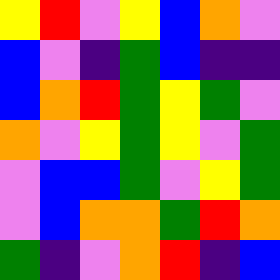[["yellow", "red", "violet", "yellow", "blue", "orange", "violet"], ["blue", "violet", "indigo", "green", "blue", "indigo", "indigo"], ["blue", "orange", "red", "green", "yellow", "green", "violet"], ["orange", "violet", "yellow", "green", "yellow", "violet", "green"], ["violet", "blue", "blue", "green", "violet", "yellow", "green"], ["violet", "blue", "orange", "orange", "green", "red", "orange"], ["green", "indigo", "violet", "orange", "red", "indigo", "blue"]]